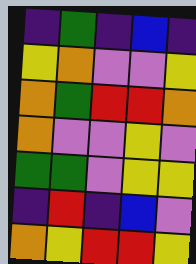[["indigo", "green", "indigo", "blue", "indigo"], ["yellow", "orange", "violet", "violet", "yellow"], ["orange", "green", "red", "red", "orange"], ["orange", "violet", "violet", "yellow", "violet"], ["green", "green", "violet", "yellow", "yellow"], ["indigo", "red", "indigo", "blue", "violet"], ["orange", "yellow", "red", "red", "yellow"]]